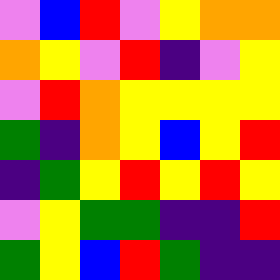[["violet", "blue", "red", "violet", "yellow", "orange", "orange"], ["orange", "yellow", "violet", "red", "indigo", "violet", "yellow"], ["violet", "red", "orange", "yellow", "yellow", "yellow", "yellow"], ["green", "indigo", "orange", "yellow", "blue", "yellow", "red"], ["indigo", "green", "yellow", "red", "yellow", "red", "yellow"], ["violet", "yellow", "green", "green", "indigo", "indigo", "red"], ["green", "yellow", "blue", "red", "green", "indigo", "indigo"]]